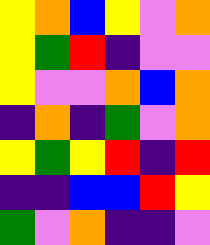[["yellow", "orange", "blue", "yellow", "violet", "orange"], ["yellow", "green", "red", "indigo", "violet", "violet"], ["yellow", "violet", "violet", "orange", "blue", "orange"], ["indigo", "orange", "indigo", "green", "violet", "orange"], ["yellow", "green", "yellow", "red", "indigo", "red"], ["indigo", "indigo", "blue", "blue", "red", "yellow"], ["green", "violet", "orange", "indigo", "indigo", "violet"]]